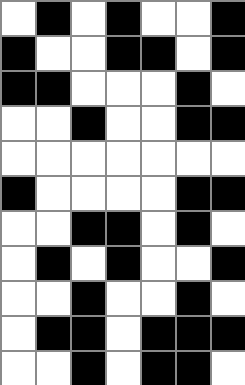[["white", "black", "white", "black", "white", "white", "black"], ["black", "white", "white", "black", "black", "white", "black"], ["black", "black", "white", "white", "white", "black", "white"], ["white", "white", "black", "white", "white", "black", "black"], ["white", "white", "white", "white", "white", "white", "white"], ["black", "white", "white", "white", "white", "black", "black"], ["white", "white", "black", "black", "white", "black", "white"], ["white", "black", "white", "black", "white", "white", "black"], ["white", "white", "black", "white", "white", "black", "white"], ["white", "black", "black", "white", "black", "black", "black"], ["white", "white", "black", "white", "black", "black", "white"]]